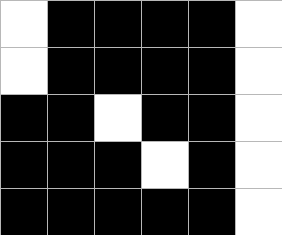[["white", "black", "black", "black", "black", "white"], ["white", "black", "black", "black", "black", "white"], ["black", "black", "white", "black", "black", "white"], ["black", "black", "black", "white", "black", "white"], ["black", "black", "black", "black", "black", "white"]]